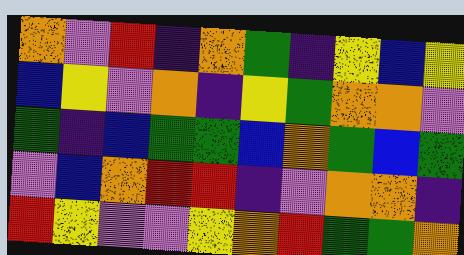[["orange", "violet", "red", "indigo", "orange", "green", "indigo", "yellow", "blue", "yellow"], ["blue", "yellow", "violet", "orange", "indigo", "yellow", "green", "orange", "orange", "violet"], ["green", "indigo", "blue", "green", "green", "blue", "orange", "green", "blue", "green"], ["violet", "blue", "orange", "red", "red", "indigo", "violet", "orange", "orange", "indigo"], ["red", "yellow", "violet", "violet", "yellow", "orange", "red", "green", "green", "orange"]]